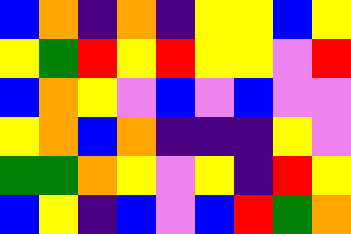[["blue", "orange", "indigo", "orange", "indigo", "yellow", "yellow", "blue", "yellow"], ["yellow", "green", "red", "yellow", "red", "yellow", "yellow", "violet", "red"], ["blue", "orange", "yellow", "violet", "blue", "violet", "blue", "violet", "violet"], ["yellow", "orange", "blue", "orange", "indigo", "indigo", "indigo", "yellow", "violet"], ["green", "green", "orange", "yellow", "violet", "yellow", "indigo", "red", "yellow"], ["blue", "yellow", "indigo", "blue", "violet", "blue", "red", "green", "orange"]]